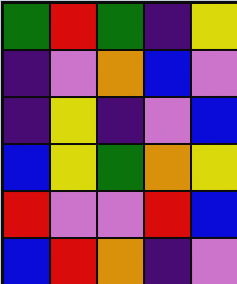[["green", "red", "green", "indigo", "yellow"], ["indigo", "violet", "orange", "blue", "violet"], ["indigo", "yellow", "indigo", "violet", "blue"], ["blue", "yellow", "green", "orange", "yellow"], ["red", "violet", "violet", "red", "blue"], ["blue", "red", "orange", "indigo", "violet"]]